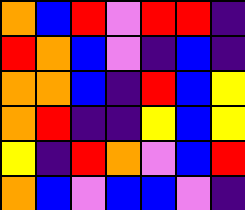[["orange", "blue", "red", "violet", "red", "red", "indigo"], ["red", "orange", "blue", "violet", "indigo", "blue", "indigo"], ["orange", "orange", "blue", "indigo", "red", "blue", "yellow"], ["orange", "red", "indigo", "indigo", "yellow", "blue", "yellow"], ["yellow", "indigo", "red", "orange", "violet", "blue", "red"], ["orange", "blue", "violet", "blue", "blue", "violet", "indigo"]]